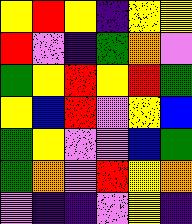[["yellow", "red", "yellow", "indigo", "yellow", "yellow"], ["red", "violet", "indigo", "green", "orange", "violet"], ["green", "yellow", "red", "yellow", "red", "green"], ["yellow", "blue", "red", "violet", "yellow", "blue"], ["green", "yellow", "violet", "violet", "blue", "green"], ["green", "orange", "violet", "red", "yellow", "orange"], ["violet", "indigo", "indigo", "violet", "yellow", "indigo"]]